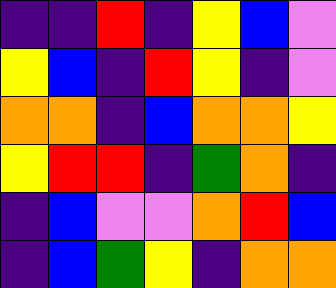[["indigo", "indigo", "red", "indigo", "yellow", "blue", "violet"], ["yellow", "blue", "indigo", "red", "yellow", "indigo", "violet"], ["orange", "orange", "indigo", "blue", "orange", "orange", "yellow"], ["yellow", "red", "red", "indigo", "green", "orange", "indigo"], ["indigo", "blue", "violet", "violet", "orange", "red", "blue"], ["indigo", "blue", "green", "yellow", "indigo", "orange", "orange"]]